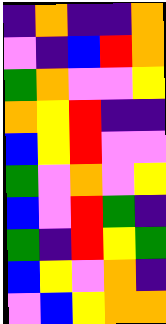[["indigo", "orange", "indigo", "indigo", "orange"], ["violet", "indigo", "blue", "red", "orange"], ["green", "orange", "violet", "violet", "yellow"], ["orange", "yellow", "red", "indigo", "indigo"], ["blue", "yellow", "red", "violet", "violet"], ["green", "violet", "orange", "violet", "yellow"], ["blue", "violet", "red", "green", "indigo"], ["green", "indigo", "red", "yellow", "green"], ["blue", "yellow", "violet", "orange", "indigo"], ["violet", "blue", "yellow", "orange", "orange"]]